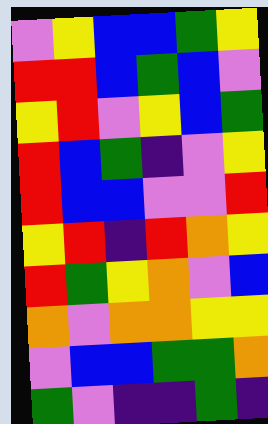[["violet", "yellow", "blue", "blue", "green", "yellow"], ["red", "red", "blue", "green", "blue", "violet"], ["yellow", "red", "violet", "yellow", "blue", "green"], ["red", "blue", "green", "indigo", "violet", "yellow"], ["red", "blue", "blue", "violet", "violet", "red"], ["yellow", "red", "indigo", "red", "orange", "yellow"], ["red", "green", "yellow", "orange", "violet", "blue"], ["orange", "violet", "orange", "orange", "yellow", "yellow"], ["violet", "blue", "blue", "green", "green", "orange"], ["green", "violet", "indigo", "indigo", "green", "indigo"]]